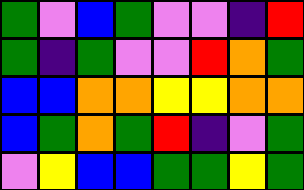[["green", "violet", "blue", "green", "violet", "violet", "indigo", "red"], ["green", "indigo", "green", "violet", "violet", "red", "orange", "green"], ["blue", "blue", "orange", "orange", "yellow", "yellow", "orange", "orange"], ["blue", "green", "orange", "green", "red", "indigo", "violet", "green"], ["violet", "yellow", "blue", "blue", "green", "green", "yellow", "green"]]